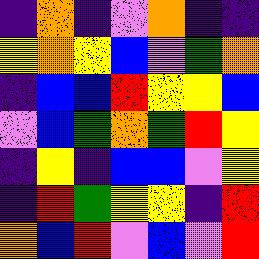[["indigo", "orange", "indigo", "violet", "orange", "indigo", "indigo"], ["yellow", "orange", "yellow", "blue", "violet", "green", "orange"], ["indigo", "blue", "blue", "red", "yellow", "yellow", "blue"], ["violet", "blue", "green", "orange", "green", "red", "yellow"], ["indigo", "yellow", "indigo", "blue", "blue", "violet", "yellow"], ["indigo", "red", "green", "yellow", "yellow", "indigo", "red"], ["orange", "blue", "red", "violet", "blue", "violet", "red"]]